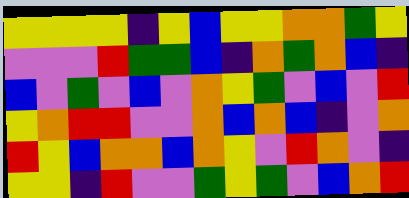[["yellow", "yellow", "yellow", "yellow", "indigo", "yellow", "blue", "yellow", "yellow", "orange", "orange", "green", "yellow"], ["violet", "violet", "violet", "red", "green", "green", "blue", "indigo", "orange", "green", "orange", "blue", "indigo"], ["blue", "violet", "green", "violet", "blue", "violet", "orange", "yellow", "green", "violet", "blue", "violet", "red"], ["yellow", "orange", "red", "red", "violet", "violet", "orange", "blue", "orange", "blue", "indigo", "violet", "orange"], ["red", "yellow", "blue", "orange", "orange", "blue", "orange", "yellow", "violet", "red", "orange", "violet", "indigo"], ["yellow", "yellow", "indigo", "red", "violet", "violet", "green", "yellow", "green", "violet", "blue", "orange", "red"]]